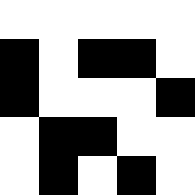[["white", "white", "white", "white", "white"], ["black", "white", "black", "black", "white"], ["black", "white", "white", "white", "black"], ["white", "black", "black", "white", "white"], ["white", "black", "white", "black", "white"]]